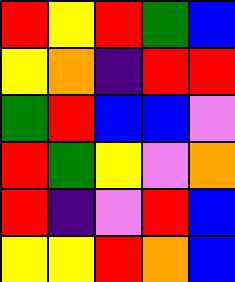[["red", "yellow", "red", "green", "blue"], ["yellow", "orange", "indigo", "red", "red"], ["green", "red", "blue", "blue", "violet"], ["red", "green", "yellow", "violet", "orange"], ["red", "indigo", "violet", "red", "blue"], ["yellow", "yellow", "red", "orange", "blue"]]